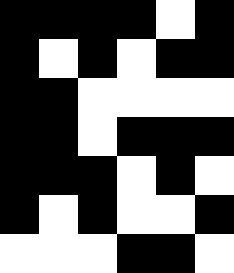[["black", "black", "black", "black", "white", "black"], ["black", "white", "black", "white", "black", "black"], ["black", "black", "white", "white", "white", "white"], ["black", "black", "white", "black", "black", "black"], ["black", "black", "black", "white", "black", "white"], ["black", "white", "black", "white", "white", "black"], ["white", "white", "white", "black", "black", "white"]]